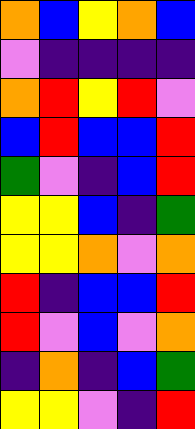[["orange", "blue", "yellow", "orange", "blue"], ["violet", "indigo", "indigo", "indigo", "indigo"], ["orange", "red", "yellow", "red", "violet"], ["blue", "red", "blue", "blue", "red"], ["green", "violet", "indigo", "blue", "red"], ["yellow", "yellow", "blue", "indigo", "green"], ["yellow", "yellow", "orange", "violet", "orange"], ["red", "indigo", "blue", "blue", "red"], ["red", "violet", "blue", "violet", "orange"], ["indigo", "orange", "indigo", "blue", "green"], ["yellow", "yellow", "violet", "indigo", "red"]]